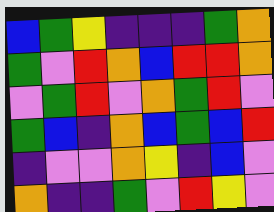[["blue", "green", "yellow", "indigo", "indigo", "indigo", "green", "orange"], ["green", "violet", "red", "orange", "blue", "red", "red", "orange"], ["violet", "green", "red", "violet", "orange", "green", "red", "violet"], ["green", "blue", "indigo", "orange", "blue", "green", "blue", "red"], ["indigo", "violet", "violet", "orange", "yellow", "indigo", "blue", "violet"], ["orange", "indigo", "indigo", "green", "violet", "red", "yellow", "violet"]]